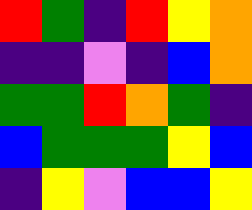[["red", "green", "indigo", "red", "yellow", "orange"], ["indigo", "indigo", "violet", "indigo", "blue", "orange"], ["green", "green", "red", "orange", "green", "indigo"], ["blue", "green", "green", "green", "yellow", "blue"], ["indigo", "yellow", "violet", "blue", "blue", "yellow"]]